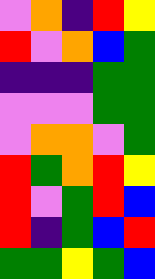[["violet", "orange", "indigo", "red", "yellow"], ["red", "violet", "orange", "blue", "green"], ["indigo", "indigo", "indigo", "green", "green"], ["violet", "violet", "violet", "green", "green"], ["violet", "orange", "orange", "violet", "green"], ["red", "green", "orange", "red", "yellow"], ["red", "violet", "green", "red", "blue"], ["red", "indigo", "green", "blue", "red"], ["green", "green", "yellow", "green", "blue"]]